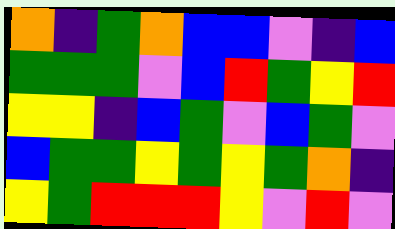[["orange", "indigo", "green", "orange", "blue", "blue", "violet", "indigo", "blue"], ["green", "green", "green", "violet", "blue", "red", "green", "yellow", "red"], ["yellow", "yellow", "indigo", "blue", "green", "violet", "blue", "green", "violet"], ["blue", "green", "green", "yellow", "green", "yellow", "green", "orange", "indigo"], ["yellow", "green", "red", "red", "red", "yellow", "violet", "red", "violet"]]